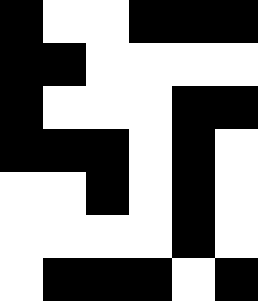[["black", "white", "white", "black", "black", "black"], ["black", "black", "white", "white", "white", "white"], ["black", "white", "white", "white", "black", "black"], ["black", "black", "black", "white", "black", "white"], ["white", "white", "black", "white", "black", "white"], ["white", "white", "white", "white", "black", "white"], ["white", "black", "black", "black", "white", "black"]]